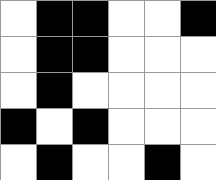[["white", "black", "black", "white", "white", "black"], ["white", "black", "black", "white", "white", "white"], ["white", "black", "white", "white", "white", "white"], ["black", "white", "black", "white", "white", "white"], ["white", "black", "white", "white", "black", "white"]]